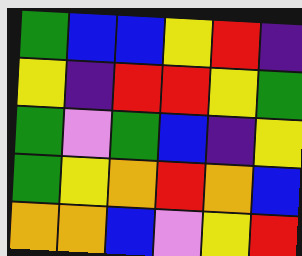[["green", "blue", "blue", "yellow", "red", "indigo"], ["yellow", "indigo", "red", "red", "yellow", "green"], ["green", "violet", "green", "blue", "indigo", "yellow"], ["green", "yellow", "orange", "red", "orange", "blue"], ["orange", "orange", "blue", "violet", "yellow", "red"]]